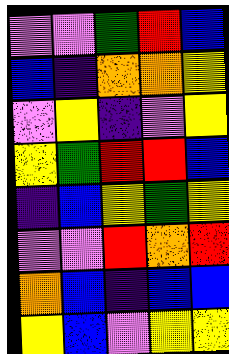[["violet", "violet", "green", "red", "blue"], ["blue", "indigo", "orange", "orange", "yellow"], ["violet", "yellow", "indigo", "violet", "yellow"], ["yellow", "green", "red", "red", "blue"], ["indigo", "blue", "yellow", "green", "yellow"], ["violet", "violet", "red", "orange", "red"], ["orange", "blue", "indigo", "blue", "blue"], ["yellow", "blue", "violet", "yellow", "yellow"]]